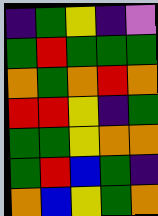[["indigo", "green", "yellow", "indigo", "violet"], ["green", "red", "green", "green", "green"], ["orange", "green", "orange", "red", "orange"], ["red", "red", "yellow", "indigo", "green"], ["green", "green", "yellow", "orange", "orange"], ["green", "red", "blue", "green", "indigo"], ["orange", "blue", "yellow", "green", "orange"]]